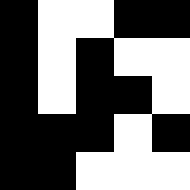[["black", "white", "white", "black", "black"], ["black", "white", "black", "white", "white"], ["black", "white", "black", "black", "white"], ["black", "black", "black", "white", "black"], ["black", "black", "white", "white", "white"]]